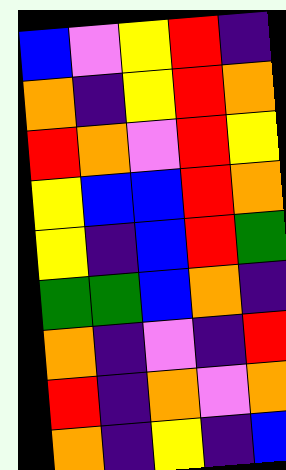[["blue", "violet", "yellow", "red", "indigo"], ["orange", "indigo", "yellow", "red", "orange"], ["red", "orange", "violet", "red", "yellow"], ["yellow", "blue", "blue", "red", "orange"], ["yellow", "indigo", "blue", "red", "green"], ["green", "green", "blue", "orange", "indigo"], ["orange", "indigo", "violet", "indigo", "red"], ["red", "indigo", "orange", "violet", "orange"], ["orange", "indigo", "yellow", "indigo", "blue"]]